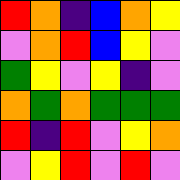[["red", "orange", "indigo", "blue", "orange", "yellow"], ["violet", "orange", "red", "blue", "yellow", "violet"], ["green", "yellow", "violet", "yellow", "indigo", "violet"], ["orange", "green", "orange", "green", "green", "green"], ["red", "indigo", "red", "violet", "yellow", "orange"], ["violet", "yellow", "red", "violet", "red", "violet"]]